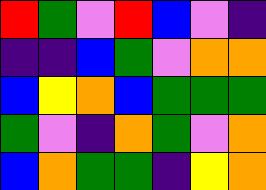[["red", "green", "violet", "red", "blue", "violet", "indigo"], ["indigo", "indigo", "blue", "green", "violet", "orange", "orange"], ["blue", "yellow", "orange", "blue", "green", "green", "green"], ["green", "violet", "indigo", "orange", "green", "violet", "orange"], ["blue", "orange", "green", "green", "indigo", "yellow", "orange"]]